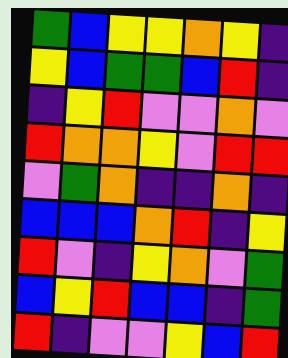[["green", "blue", "yellow", "yellow", "orange", "yellow", "indigo"], ["yellow", "blue", "green", "green", "blue", "red", "indigo"], ["indigo", "yellow", "red", "violet", "violet", "orange", "violet"], ["red", "orange", "orange", "yellow", "violet", "red", "red"], ["violet", "green", "orange", "indigo", "indigo", "orange", "indigo"], ["blue", "blue", "blue", "orange", "red", "indigo", "yellow"], ["red", "violet", "indigo", "yellow", "orange", "violet", "green"], ["blue", "yellow", "red", "blue", "blue", "indigo", "green"], ["red", "indigo", "violet", "violet", "yellow", "blue", "red"]]